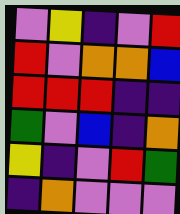[["violet", "yellow", "indigo", "violet", "red"], ["red", "violet", "orange", "orange", "blue"], ["red", "red", "red", "indigo", "indigo"], ["green", "violet", "blue", "indigo", "orange"], ["yellow", "indigo", "violet", "red", "green"], ["indigo", "orange", "violet", "violet", "violet"]]